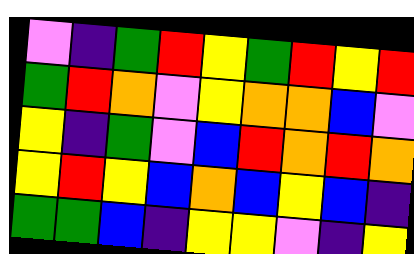[["violet", "indigo", "green", "red", "yellow", "green", "red", "yellow", "red"], ["green", "red", "orange", "violet", "yellow", "orange", "orange", "blue", "violet"], ["yellow", "indigo", "green", "violet", "blue", "red", "orange", "red", "orange"], ["yellow", "red", "yellow", "blue", "orange", "blue", "yellow", "blue", "indigo"], ["green", "green", "blue", "indigo", "yellow", "yellow", "violet", "indigo", "yellow"]]